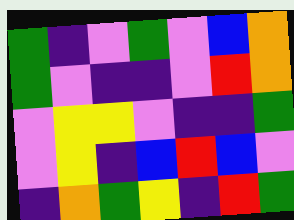[["green", "indigo", "violet", "green", "violet", "blue", "orange"], ["green", "violet", "indigo", "indigo", "violet", "red", "orange"], ["violet", "yellow", "yellow", "violet", "indigo", "indigo", "green"], ["violet", "yellow", "indigo", "blue", "red", "blue", "violet"], ["indigo", "orange", "green", "yellow", "indigo", "red", "green"]]